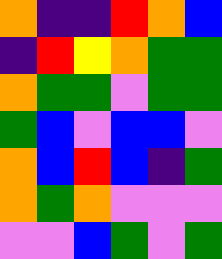[["orange", "indigo", "indigo", "red", "orange", "blue"], ["indigo", "red", "yellow", "orange", "green", "green"], ["orange", "green", "green", "violet", "green", "green"], ["green", "blue", "violet", "blue", "blue", "violet"], ["orange", "blue", "red", "blue", "indigo", "green"], ["orange", "green", "orange", "violet", "violet", "violet"], ["violet", "violet", "blue", "green", "violet", "green"]]